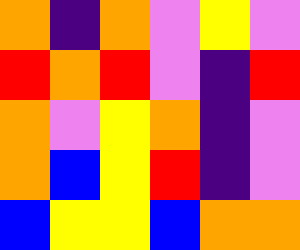[["orange", "indigo", "orange", "violet", "yellow", "violet"], ["red", "orange", "red", "violet", "indigo", "red"], ["orange", "violet", "yellow", "orange", "indigo", "violet"], ["orange", "blue", "yellow", "red", "indigo", "violet"], ["blue", "yellow", "yellow", "blue", "orange", "orange"]]